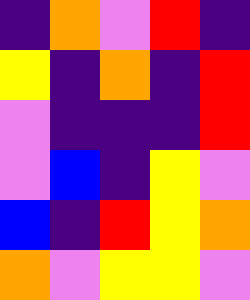[["indigo", "orange", "violet", "red", "indigo"], ["yellow", "indigo", "orange", "indigo", "red"], ["violet", "indigo", "indigo", "indigo", "red"], ["violet", "blue", "indigo", "yellow", "violet"], ["blue", "indigo", "red", "yellow", "orange"], ["orange", "violet", "yellow", "yellow", "violet"]]